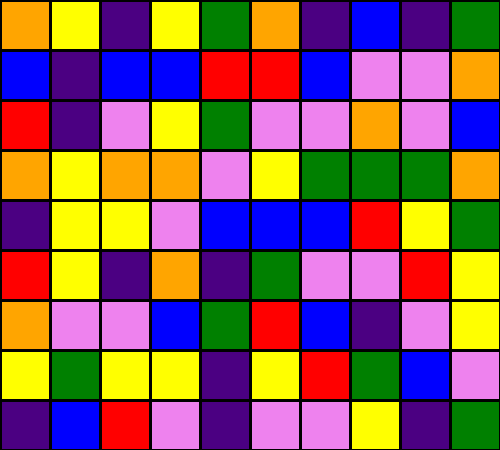[["orange", "yellow", "indigo", "yellow", "green", "orange", "indigo", "blue", "indigo", "green"], ["blue", "indigo", "blue", "blue", "red", "red", "blue", "violet", "violet", "orange"], ["red", "indigo", "violet", "yellow", "green", "violet", "violet", "orange", "violet", "blue"], ["orange", "yellow", "orange", "orange", "violet", "yellow", "green", "green", "green", "orange"], ["indigo", "yellow", "yellow", "violet", "blue", "blue", "blue", "red", "yellow", "green"], ["red", "yellow", "indigo", "orange", "indigo", "green", "violet", "violet", "red", "yellow"], ["orange", "violet", "violet", "blue", "green", "red", "blue", "indigo", "violet", "yellow"], ["yellow", "green", "yellow", "yellow", "indigo", "yellow", "red", "green", "blue", "violet"], ["indigo", "blue", "red", "violet", "indigo", "violet", "violet", "yellow", "indigo", "green"]]